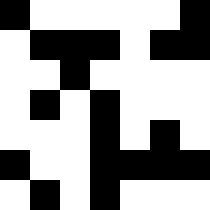[["black", "white", "white", "white", "white", "white", "black"], ["white", "black", "black", "black", "white", "black", "black"], ["white", "white", "black", "white", "white", "white", "white"], ["white", "black", "white", "black", "white", "white", "white"], ["white", "white", "white", "black", "white", "black", "white"], ["black", "white", "white", "black", "black", "black", "black"], ["white", "black", "white", "black", "white", "white", "white"]]